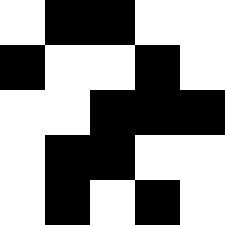[["white", "black", "black", "white", "white"], ["black", "white", "white", "black", "white"], ["white", "white", "black", "black", "black"], ["white", "black", "black", "white", "white"], ["white", "black", "white", "black", "white"]]